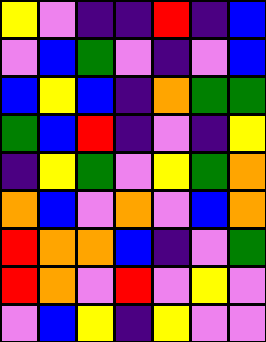[["yellow", "violet", "indigo", "indigo", "red", "indigo", "blue"], ["violet", "blue", "green", "violet", "indigo", "violet", "blue"], ["blue", "yellow", "blue", "indigo", "orange", "green", "green"], ["green", "blue", "red", "indigo", "violet", "indigo", "yellow"], ["indigo", "yellow", "green", "violet", "yellow", "green", "orange"], ["orange", "blue", "violet", "orange", "violet", "blue", "orange"], ["red", "orange", "orange", "blue", "indigo", "violet", "green"], ["red", "orange", "violet", "red", "violet", "yellow", "violet"], ["violet", "blue", "yellow", "indigo", "yellow", "violet", "violet"]]